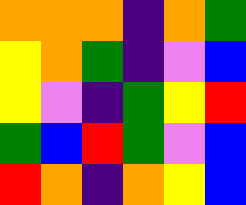[["orange", "orange", "orange", "indigo", "orange", "green"], ["yellow", "orange", "green", "indigo", "violet", "blue"], ["yellow", "violet", "indigo", "green", "yellow", "red"], ["green", "blue", "red", "green", "violet", "blue"], ["red", "orange", "indigo", "orange", "yellow", "blue"]]